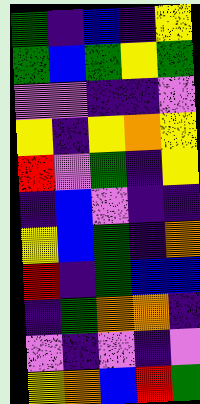[["green", "indigo", "blue", "indigo", "yellow"], ["green", "blue", "green", "yellow", "green"], ["violet", "violet", "indigo", "indigo", "violet"], ["yellow", "indigo", "yellow", "orange", "yellow"], ["red", "violet", "green", "indigo", "yellow"], ["indigo", "blue", "violet", "indigo", "indigo"], ["yellow", "blue", "green", "indigo", "orange"], ["red", "indigo", "green", "blue", "blue"], ["indigo", "green", "orange", "orange", "indigo"], ["violet", "indigo", "violet", "indigo", "violet"], ["yellow", "orange", "blue", "red", "green"]]